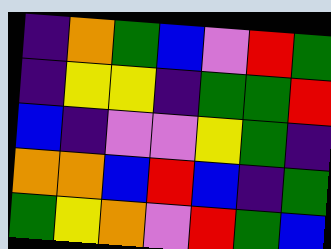[["indigo", "orange", "green", "blue", "violet", "red", "green"], ["indigo", "yellow", "yellow", "indigo", "green", "green", "red"], ["blue", "indigo", "violet", "violet", "yellow", "green", "indigo"], ["orange", "orange", "blue", "red", "blue", "indigo", "green"], ["green", "yellow", "orange", "violet", "red", "green", "blue"]]